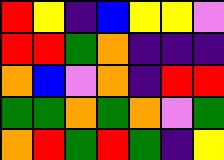[["red", "yellow", "indigo", "blue", "yellow", "yellow", "violet"], ["red", "red", "green", "orange", "indigo", "indigo", "indigo"], ["orange", "blue", "violet", "orange", "indigo", "red", "red"], ["green", "green", "orange", "green", "orange", "violet", "green"], ["orange", "red", "green", "red", "green", "indigo", "yellow"]]